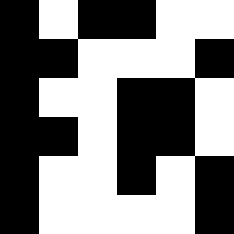[["black", "white", "black", "black", "white", "white"], ["black", "black", "white", "white", "white", "black"], ["black", "white", "white", "black", "black", "white"], ["black", "black", "white", "black", "black", "white"], ["black", "white", "white", "black", "white", "black"], ["black", "white", "white", "white", "white", "black"]]